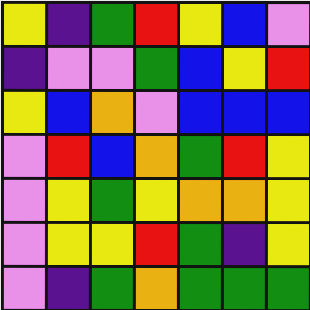[["yellow", "indigo", "green", "red", "yellow", "blue", "violet"], ["indigo", "violet", "violet", "green", "blue", "yellow", "red"], ["yellow", "blue", "orange", "violet", "blue", "blue", "blue"], ["violet", "red", "blue", "orange", "green", "red", "yellow"], ["violet", "yellow", "green", "yellow", "orange", "orange", "yellow"], ["violet", "yellow", "yellow", "red", "green", "indigo", "yellow"], ["violet", "indigo", "green", "orange", "green", "green", "green"]]